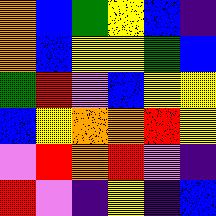[["orange", "blue", "green", "yellow", "blue", "indigo"], ["orange", "blue", "yellow", "yellow", "green", "blue"], ["green", "red", "violet", "blue", "yellow", "yellow"], ["blue", "yellow", "orange", "orange", "red", "yellow"], ["violet", "red", "orange", "red", "violet", "indigo"], ["red", "violet", "indigo", "yellow", "indigo", "blue"]]